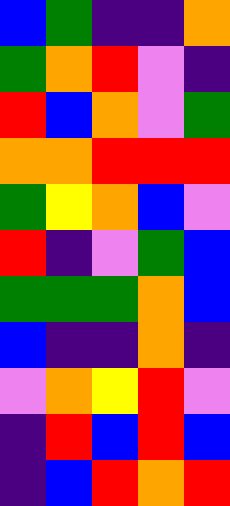[["blue", "green", "indigo", "indigo", "orange"], ["green", "orange", "red", "violet", "indigo"], ["red", "blue", "orange", "violet", "green"], ["orange", "orange", "red", "red", "red"], ["green", "yellow", "orange", "blue", "violet"], ["red", "indigo", "violet", "green", "blue"], ["green", "green", "green", "orange", "blue"], ["blue", "indigo", "indigo", "orange", "indigo"], ["violet", "orange", "yellow", "red", "violet"], ["indigo", "red", "blue", "red", "blue"], ["indigo", "blue", "red", "orange", "red"]]